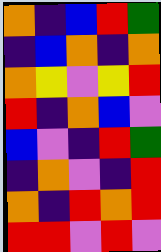[["orange", "indigo", "blue", "red", "green"], ["indigo", "blue", "orange", "indigo", "orange"], ["orange", "yellow", "violet", "yellow", "red"], ["red", "indigo", "orange", "blue", "violet"], ["blue", "violet", "indigo", "red", "green"], ["indigo", "orange", "violet", "indigo", "red"], ["orange", "indigo", "red", "orange", "red"], ["red", "red", "violet", "red", "violet"]]